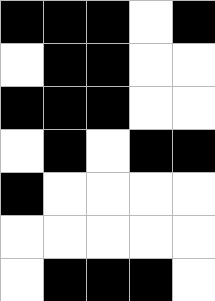[["black", "black", "black", "white", "black"], ["white", "black", "black", "white", "white"], ["black", "black", "black", "white", "white"], ["white", "black", "white", "black", "black"], ["black", "white", "white", "white", "white"], ["white", "white", "white", "white", "white"], ["white", "black", "black", "black", "white"]]